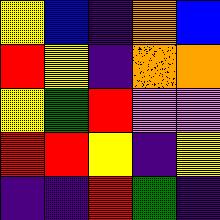[["yellow", "blue", "indigo", "orange", "blue"], ["red", "yellow", "indigo", "orange", "orange"], ["yellow", "green", "red", "violet", "violet"], ["red", "red", "yellow", "indigo", "yellow"], ["indigo", "indigo", "red", "green", "indigo"]]